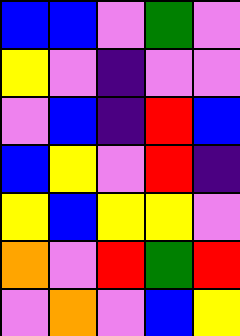[["blue", "blue", "violet", "green", "violet"], ["yellow", "violet", "indigo", "violet", "violet"], ["violet", "blue", "indigo", "red", "blue"], ["blue", "yellow", "violet", "red", "indigo"], ["yellow", "blue", "yellow", "yellow", "violet"], ["orange", "violet", "red", "green", "red"], ["violet", "orange", "violet", "blue", "yellow"]]